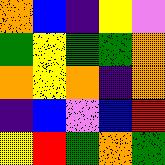[["orange", "blue", "indigo", "yellow", "violet"], ["green", "yellow", "green", "green", "orange"], ["orange", "yellow", "orange", "indigo", "orange"], ["indigo", "blue", "violet", "blue", "red"], ["yellow", "red", "green", "orange", "green"]]